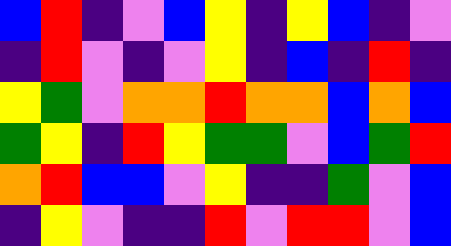[["blue", "red", "indigo", "violet", "blue", "yellow", "indigo", "yellow", "blue", "indigo", "violet"], ["indigo", "red", "violet", "indigo", "violet", "yellow", "indigo", "blue", "indigo", "red", "indigo"], ["yellow", "green", "violet", "orange", "orange", "red", "orange", "orange", "blue", "orange", "blue"], ["green", "yellow", "indigo", "red", "yellow", "green", "green", "violet", "blue", "green", "red"], ["orange", "red", "blue", "blue", "violet", "yellow", "indigo", "indigo", "green", "violet", "blue"], ["indigo", "yellow", "violet", "indigo", "indigo", "red", "violet", "red", "red", "violet", "blue"]]